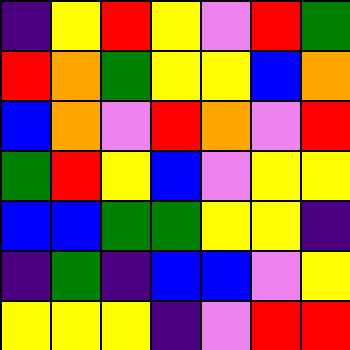[["indigo", "yellow", "red", "yellow", "violet", "red", "green"], ["red", "orange", "green", "yellow", "yellow", "blue", "orange"], ["blue", "orange", "violet", "red", "orange", "violet", "red"], ["green", "red", "yellow", "blue", "violet", "yellow", "yellow"], ["blue", "blue", "green", "green", "yellow", "yellow", "indigo"], ["indigo", "green", "indigo", "blue", "blue", "violet", "yellow"], ["yellow", "yellow", "yellow", "indigo", "violet", "red", "red"]]